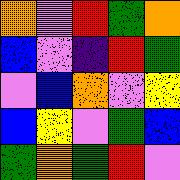[["orange", "violet", "red", "green", "orange"], ["blue", "violet", "indigo", "red", "green"], ["violet", "blue", "orange", "violet", "yellow"], ["blue", "yellow", "violet", "green", "blue"], ["green", "orange", "green", "red", "violet"]]